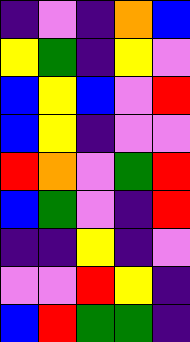[["indigo", "violet", "indigo", "orange", "blue"], ["yellow", "green", "indigo", "yellow", "violet"], ["blue", "yellow", "blue", "violet", "red"], ["blue", "yellow", "indigo", "violet", "violet"], ["red", "orange", "violet", "green", "red"], ["blue", "green", "violet", "indigo", "red"], ["indigo", "indigo", "yellow", "indigo", "violet"], ["violet", "violet", "red", "yellow", "indigo"], ["blue", "red", "green", "green", "indigo"]]